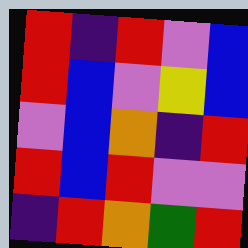[["red", "indigo", "red", "violet", "blue"], ["red", "blue", "violet", "yellow", "blue"], ["violet", "blue", "orange", "indigo", "red"], ["red", "blue", "red", "violet", "violet"], ["indigo", "red", "orange", "green", "red"]]